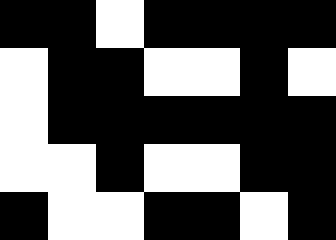[["black", "black", "white", "black", "black", "black", "black"], ["white", "black", "black", "white", "white", "black", "white"], ["white", "black", "black", "black", "black", "black", "black"], ["white", "white", "black", "white", "white", "black", "black"], ["black", "white", "white", "black", "black", "white", "black"]]